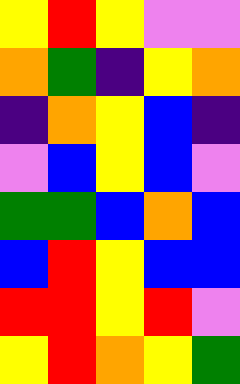[["yellow", "red", "yellow", "violet", "violet"], ["orange", "green", "indigo", "yellow", "orange"], ["indigo", "orange", "yellow", "blue", "indigo"], ["violet", "blue", "yellow", "blue", "violet"], ["green", "green", "blue", "orange", "blue"], ["blue", "red", "yellow", "blue", "blue"], ["red", "red", "yellow", "red", "violet"], ["yellow", "red", "orange", "yellow", "green"]]